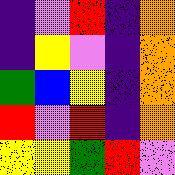[["indigo", "violet", "red", "indigo", "orange"], ["indigo", "yellow", "violet", "indigo", "orange"], ["green", "blue", "yellow", "indigo", "orange"], ["red", "violet", "red", "indigo", "orange"], ["yellow", "yellow", "green", "red", "violet"]]